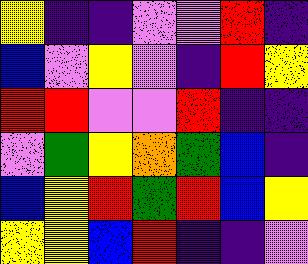[["yellow", "indigo", "indigo", "violet", "violet", "red", "indigo"], ["blue", "violet", "yellow", "violet", "indigo", "red", "yellow"], ["red", "red", "violet", "violet", "red", "indigo", "indigo"], ["violet", "green", "yellow", "orange", "green", "blue", "indigo"], ["blue", "yellow", "red", "green", "red", "blue", "yellow"], ["yellow", "yellow", "blue", "red", "indigo", "indigo", "violet"]]